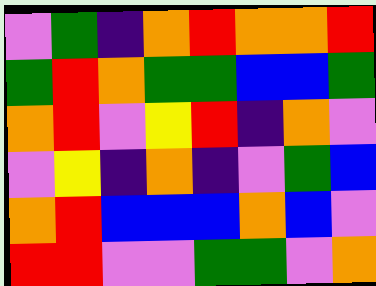[["violet", "green", "indigo", "orange", "red", "orange", "orange", "red"], ["green", "red", "orange", "green", "green", "blue", "blue", "green"], ["orange", "red", "violet", "yellow", "red", "indigo", "orange", "violet"], ["violet", "yellow", "indigo", "orange", "indigo", "violet", "green", "blue"], ["orange", "red", "blue", "blue", "blue", "orange", "blue", "violet"], ["red", "red", "violet", "violet", "green", "green", "violet", "orange"]]